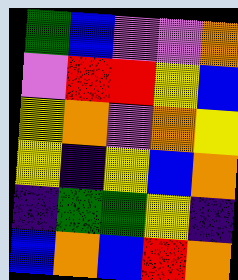[["green", "blue", "violet", "violet", "orange"], ["violet", "red", "red", "yellow", "blue"], ["yellow", "orange", "violet", "orange", "yellow"], ["yellow", "indigo", "yellow", "blue", "orange"], ["indigo", "green", "green", "yellow", "indigo"], ["blue", "orange", "blue", "red", "orange"]]